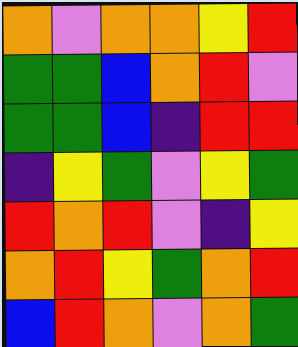[["orange", "violet", "orange", "orange", "yellow", "red"], ["green", "green", "blue", "orange", "red", "violet"], ["green", "green", "blue", "indigo", "red", "red"], ["indigo", "yellow", "green", "violet", "yellow", "green"], ["red", "orange", "red", "violet", "indigo", "yellow"], ["orange", "red", "yellow", "green", "orange", "red"], ["blue", "red", "orange", "violet", "orange", "green"]]